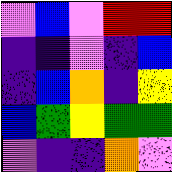[["violet", "blue", "violet", "red", "red"], ["indigo", "indigo", "violet", "indigo", "blue"], ["indigo", "blue", "orange", "indigo", "yellow"], ["blue", "green", "yellow", "green", "green"], ["violet", "indigo", "indigo", "orange", "violet"]]